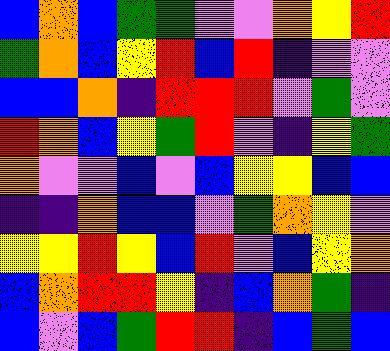[["blue", "orange", "blue", "green", "green", "violet", "violet", "orange", "yellow", "red"], ["green", "orange", "blue", "yellow", "red", "blue", "red", "indigo", "violet", "violet"], ["blue", "blue", "orange", "indigo", "red", "red", "red", "violet", "green", "violet"], ["red", "orange", "blue", "yellow", "green", "red", "violet", "indigo", "yellow", "green"], ["orange", "violet", "violet", "blue", "violet", "blue", "yellow", "yellow", "blue", "blue"], ["indigo", "indigo", "orange", "blue", "blue", "violet", "green", "orange", "yellow", "violet"], ["yellow", "yellow", "red", "yellow", "blue", "red", "violet", "blue", "yellow", "orange"], ["blue", "orange", "red", "red", "yellow", "indigo", "blue", "orange", "green", "indigo"], ["blue", "violet", "blue", "green", "red", "red", "indigo", "blue", "green", "blue"]]